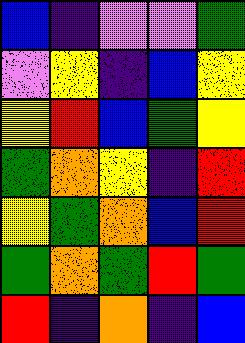[["blue", "indigo", "violet", "violet", "green"], ["violet", "yellow", "indigo", "blue", "yellow"], ["yellow", "red", "blue", "green", "yellow"], ["green", "orange", "yellow", "indigo", "red"], ["yellow", "green", "orange", "blue", "red"], ["green", "orange", "green", "red", "green"], ["red", "indigo", "orange", "indigo", "blue"]]